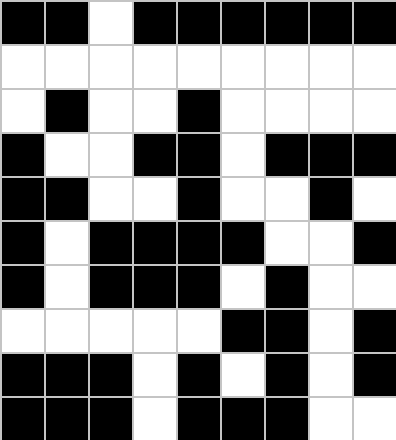[["black", "black", "white", "black", "black", "black", "black", "black", "black"], ["white", "white", "white", "white", "white", "white", "white", "white", "white"], ["white", "black", "white", "white", "black", "white", "white", "white", "white"], ["black", "white", "white", "black", "black", "white", "black", "black", "black"], ["black", "black", "white", "white", "black", "white", "white", "black", "white"], ["black", "white", "black", "black", "black", "black", "white", "white", "black"], ["black", "white", "black", "black", "black", "white", "black", "white", "white"], ["white", "white", "white", "white", "white", "black", "black", "white", "black"], ["black", "black", "black", "white", "black", "white", "black", "white", "black"], ["black", "black", "black", "white", "black", "black", "black", "white", "white"]]